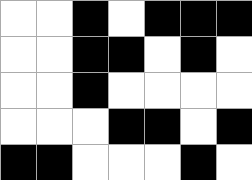[["white", "white", "black", "white", "black", "black", "black"], ["white", "white", "black", "black", "white", "black", "white"], ["white", "white", "black", "white", "white", "white", "white"], ["white", "white", "white", "black", "black", "white", "black"], ["black", "black", "white", "white", "white", "black", "white"]]